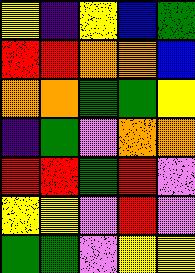[["yellow", "indigo", "yellow", "blue", "green"], ["red", "red", "orange", "orange", "blue"], ["orange", "orange", "green", "green", "yellow"], ["indigo", "green", "violet", "orange", "orange"], ["red", "red", "green", "red", "violet"], ["yellow", "yellow", "violet", "red", "violet"], ["green", "green", "violet", "yellow", "yellow"]]